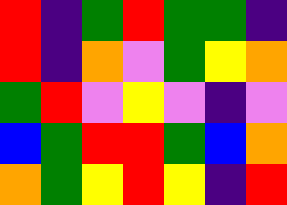[["red", "indigo", "green", "red", "green", "green", "indigo"], ["red", "indigo", "orange", "violet", "green", "yellow", "orange"], ["green", "red", "violet", "yellow", "violet", "indigo", "violet"], ["blue", "green", "red", "red", "green", "blue", "orange"], ["orange", "green", "yellow", "red", "yellow", "indigo", "red"]]